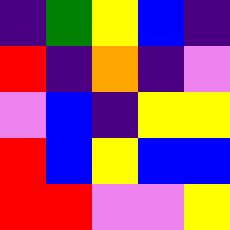[["indigo", "green", "yellow", "blue", "indigo"], ["red", "indigo", "orange", "indigo", "violet"], ["violet", "blue", "indigo", "yellow", "yellow"], ["red", "blue", "yellow", "blue", "blue"], ["red", "red", "violet", "violet", "yellow"]]